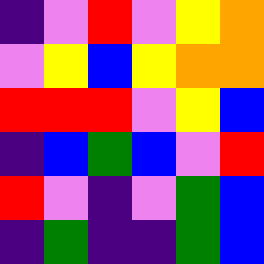[["indigo", "violet", "red", "violet", "yellow", "orange"], ["violet", "yellow", "blue", "yellow", "orange", "orange"], ["red", "red", "red", "violet", "yellow", "blue"], ["indigo", "blue", "green", "blue", "violet", "red"], ["red", "violet", "indigo", "violet", "green", "blue"], ["indigo", "green", "indigo", "indigo", "green", "blue"]]